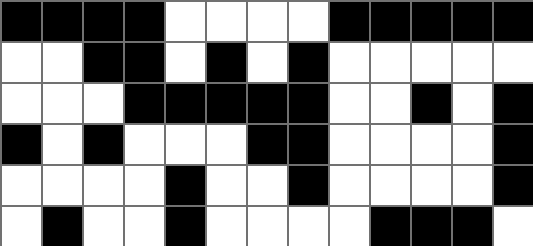[["black", "black", "black", "black", "white", "white", "white", "white", "black", "black", "black", "black", "black"], ["white", "white", "black", "black", "white", "black", "white", "black", "white", "white", "white", "white", "white"], ["white", "white", "white", "black", "black", "black", "black", "black", "white", "white", "black", "white", "black"], ["black", "white", "black", "white", "white", "white", "black", "black", "white", "white", "white", "white", "black"], ["white", "white", "white", "white", "black", "white", "white", "black", "white", "white", "white", "white", "black"], ["white", "black", "white", "white", "black", "white", "white", "white", "white", "black", "black", "black", "white"]]